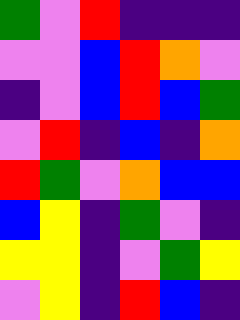[["green", "violet", "red", "indigo", "indigo", "indigo"], ["violet", "violet", "blue", "red", "orange", "violet"], ["indigo", "violet", "blue", "red", "blue", "green"], ["violet", "red", "indigo", "blue", "indigo", "orange"], ["red", "green", "violet", "orange", "blue", "blue"], ["blue", "yellow", "indigo", "green", "violet", "indigo"], ["yellow", "yellow", "indigo", "violet", "green", "yellow"], ["violet", "yellow", "indigo", "red", "blue", "indigo"]]